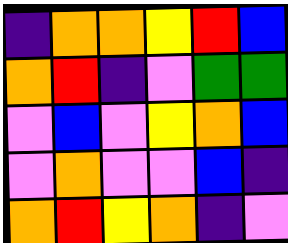[["indigo", "orange", "orange", "yellow", "red", "blue"], ["orange", "red", "indigo", "violet", "green", "green"], ["violet", "blue", "violet", "yellow", "orange", "blue"], ["violet", "orange", "violet", "violet", "blue", "indigo"], ["orange", "red", "yellow", "orange", "indigo", "violet"]]